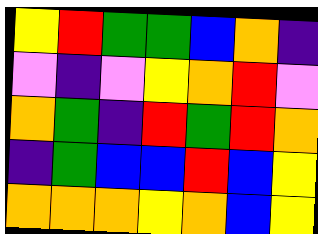[["yellow", "red", "green", "green", "blue", "orange", "indigo"], ["violet", "indigo", "violet", "yellow", "orange", "red", "violet"], ["orange", "green", "indigo", "red", "green", "red", "orange"], ["indigo", "green", "blue", "blue", "red", "blue", "yellow"], ["orange", "orange", "orange", "yellow", "orange", "blue", "yellow"]]